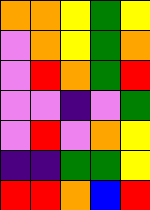[["orange", "orange", "yellow", "green", "yellow"], ["violet", "orange", "yellow", "green", "orange"], ["violet", "red", "orange", "green", "red"], ["violet", "violet", "indigo", "violet", "green"], ["violet", "red", "violet", "orange", "yellow"], ["indigo", "indigo", "green", "green", "yellow"], ["red", "red", "orange", "blue", "red"]]